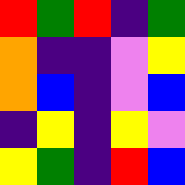[["red", "green", "red", "indigo", "green"], ["orange", "indigo", "indigo", "violet", "yellow"], ["orange", "blue", "indigo", "violet", "blue"], ["indigo", "yellow", "indigo", "yellow", "violet"], ["yellow", "green", "indigo", "red", "blue"]]